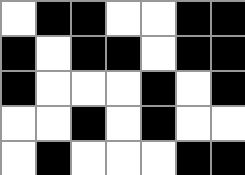[["white", "black", "black", "white", "white", "black", "black"], ["black", "white", "black", "black", "white", "black", "black"], ["black", "white", "white", "white", "black", "white", "black"], ["white", "white", "black", "white", "black", "white", "white"], ["white", "black", "white", "white", "white", "black", "black"]]